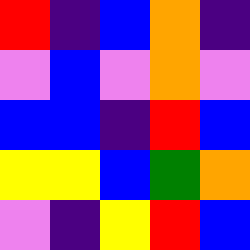[["red", "indigo", "blue", "orange", "indigo"], ["violet", "blue", "violet", "orange", "violet"], ["blue", "blue", "indigo", "red", "blue"], ["yellow", "yellow", "blue", "green", "orange"], ["violet", "indigo", "yellow", "red", "blue"]]